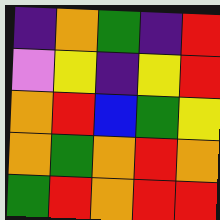[["indigo", "orange", "green", "indigo", "red"], ["violet", "yellow", "indigo", "yellow", "red"], ["orange", "red", "blue", "green", "yellow"], ["orange", "green", "orange", "red", "orange"], ["green", "red", "orange", "red", "red"]]